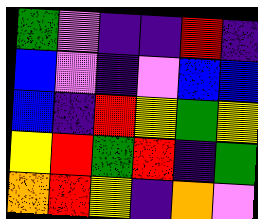[["green", "violet", "indigo", "indigo", "red", "indigo"], ["blue", "violet", "indigo", "violet", "blue", "blue"], ["blue", "indigo", "red", "yellow", "green", "yellow"], ["yellow", "red", "green", "red", "indigo", "green"], ["orange", "red", "yellow", "indigo", "orange", "violet"]]